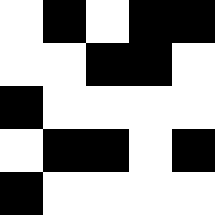[["white", "black", "white", "black", "black"], ["white", "white", "black", "black", "white"], ["black", "white", "white", "white", "white"], ["white", "black", "black", "white", "black"], ["black", "white", "white", "white", "white"]]